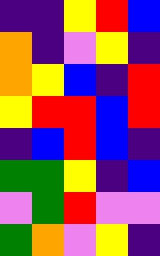[["indigo", "indigo", "yellow", "red", "blue"], ["orange", "indigo", "violet", "yellow", "indigo"], ["orange", "yellow", "blue", "indigo", "red"], ["yellow", "red", "red", "blue", "red"], ["indigo", "blue", "red", "blue", "indigo"], ["green", "green", "yellow", "indigo", "blue"], ["violet", "green", "red", "violet", "violet"], ["green", "orange", "violet", "yellow", "indigo"]]